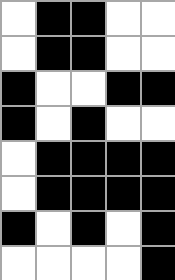[["white", "black", "black", "white", "white"], ["white", "black", "black", "white", "white"], ["black", "white", "white", "black", "black"], ["black", "white", "black", "white", "white"], ["white", "black", "black", "black", "black"], ["white", "black", "black", "black", "black"], ["black", "white", "black", "white", "black"], ["white", "white", "white", "white", "black"]]